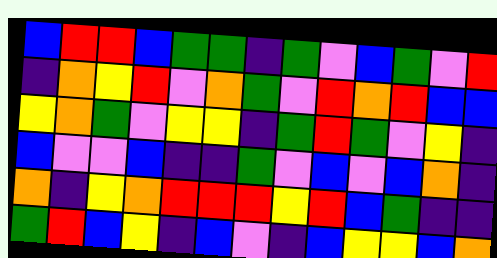[["blue", "red", "red", "blue", "green", "green", "indigo", "green", "violet", "blue", "green", "violet", "red"], ["indigo", "orange", "yellow", "red", "violet", "orange", "green", "violet", "red", "orange", "red", "blue", "blue"], ["yellow", "orange", "green", "violet", "yellow", "yellow", "indigo", "green", "red", "green", "violet", "yellow", "indigo"], ["blue", "violet", "violet", "blue", "indigo", "indigo", "green", "violet", "blue", "violet", "blue", "orange", "indigo"], ["orange", "indigo", "yellow", "orange", "red", "red", "red", "yellow", "red", "blue", "green", "indigo", "indigo"], ["green", "red", "blue", "yellow", "indigo", "blue", "violet", "indigo", "blue", "yellow", "yellow", "blue", "orange"]]